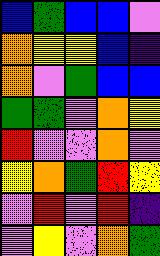[["blue", "green", "blue", "blue", "violet"], ["orange", "yellow", "yellow", "blue", "indigo"], ["orange", "violet", "green", "blue", "blue"], ["green", "green", "violet", "orange", "yellow"], ["red", "violet", "violet", "orange", "violet"], ["yellow", "orange", "green", "red", "yellow"], ["violet", "red", "violet", "red", "indigo"], ["violet", "yellow", "violet", "orange", "green"]]